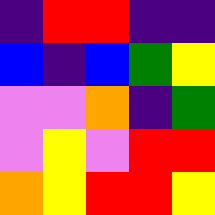[["indigo", "red", "red", "indigo", "indigo"], ["blue", "indigo", "blue", "green", "yellow"], ["violet", "violet", "orange", "indigo", "green"], ["violet", "yellow", "violet", "red", "red"], ["orange", "yellow", "red", "red", "yellow"]]